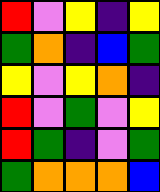[["red", "violet", "yellow", "indigo", "yellow"], ["green", "orange", "indigo", "blue", "green"], ["yellow", "violet", "yellow", "orange", "indigo"], ["red", "violet", "green", "violet", "yellow"], ["red", "green", "indigo", "violet", "green"], ["green", "orange", "orange", "orange", "blue"]]